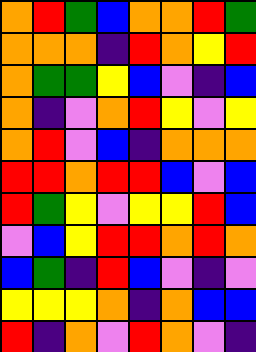[["orange", "red", "green", "blue", "orange", "orange", "red", "green"], ["orange", "orange", "orange", "indigo", "red", "orange", "yellow", "red"], ["orange", "green", "green", "yellow", "blue", "violet", "indigo", "blue"], ["orange", "indigo", "violet", "orange", "red", "yellow", "violet", "yellow"], ["orange", "red", "violet", "blue", "indigo", "orange", "orange", "orange"], ["red", "red", "orange", "red", "red", "blue", "violet", "blue"], ["red", "green", "yellow", "violet", "yellow", "yellow", "red", "blue"], ["violet", "blue", "yellow", "red", "red", "orange", "red", "orange"], ["blue", "green", "indigo", "red", "blue", "violet", "indigo", "violet"], ["yellow", "yellow", "yellow", "orange", "indigo", "orange", "blue", "blue"], ["red", "indigo", "orange", "violet", "red", "orange", "violet", "indigo"]]